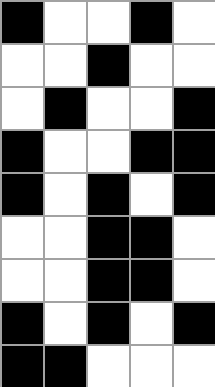[["black", "white", "white", "black", "white"], ["white", "white", "black", "white", "white"], ["white", "black", "white", "white", "black"], ["black", "white", "white", "black", "black"], ["black", "white", "black", "white", "black"], ["white", "white", "black", "black", "white"], ["white", "white", "black", "black", "white"], ["black", "white", "black", "white", "black"], ["black", "black", "white", "white", "white"]]